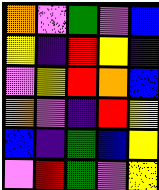[["orange", "violet", "green", "violet", "blue"], ["yellow", "indigo", "red", "yellow", "indigo"], ["violet", "yellow", "red", "orange", "blue"], ["orange", "violet", "indigo", "red", "yellow"], ["blue", "indigo", "green", "blue", "yellow"], ["violet", "red", "green", "violet", "yellow"]]